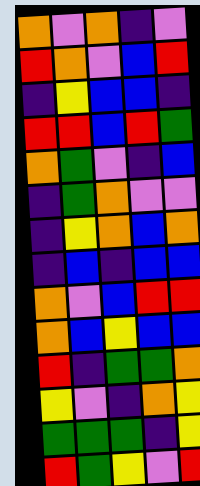[["orange", "violet", "orange", "indigo", "violet"], ["red", "orange", "violet", "blue", "red"], ["indigo", "yellow", "blue", "blue", "indigo"], ["red", "red", "blue", "red", "green"], ["orange", "green", "violet", "indigo", "blue"], ["indigo", "green", "orange", "violet", "violet"], ["indigo", "yellow", "orange", "blue", "orange"], ["indigo", "blue", "indigo", "blue", "blue"], ["orange", "violet", "blue", "red", "red"], ["orange", "blue", "yellow", "blue", "blue"], ["red", "indigo", "green", "green", "orange"], ["yellow", "violet", "indigo", "orange", "yellow"], ["green", "green", "green", "indigo", "yellow"], ["red", "green", "yellow", "violet", "red"]]